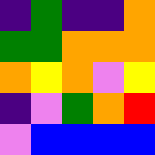[["indigo", "green", "indigo", "indigo", "orange"], ["green", "green", "orange", "orange", "orange"], ["orange", "yellow", "orange", "violet", "yellow"], ["indigo", "violet", "green", "orange", "red"], ["violet", "blue", "blue", "blue", "blue"]]